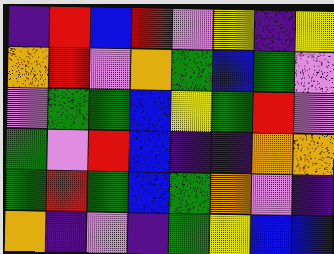[["indigo", "red", "blue", "red", "violet", "yellow", "indigo", "yellow"], ["orange", "red", "violet", "orange", "green", "blue", "green", "violet"], ["violet", "green", "green", "blue", "yellow", "green", "red", "violet"], ["green", "violet", "red", "blue", "indigo", "indigo", "orange", "orange"], ["green", "red", "green", "blue", "green", "orange", "violet", "indigo"], ["orange", "indigo", "violet", "indigo", "green", "yellow", "blue", "blue"]]